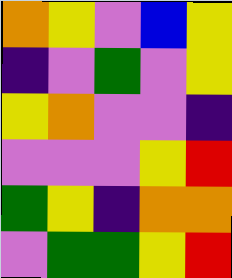[["orange", "yellow", "violet", "blue", "yellow"], ["indigo", "violet", "green", "violet", "yellow"], ["yellow", "orange", "violet", "violet", "indigo"], ["violet", "violet", "violet", "yellow", "red"], ["green", "yellow", "indigo", "orange", "orange"], ["violet", "green", "green", "yellow", "red"]]